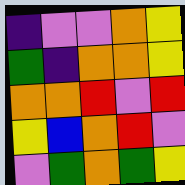[["indigo", "violet", "violet", "orange", "yellow"], ["green", "indigo", "orange", "orange", "yellow"], ["orange", "orange", "red", "violet", "red"], ["yellow", "blue", "orange", "red", "violet"], ["violet", "green", "orange", "green", "yellow"]]